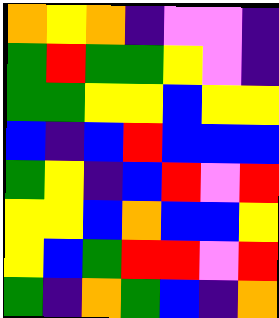[["orange", "yellow", "orange", "indigo", "violet", "violet", "indigo"], ["green", "red", "green", "green", "yellow", "violet", "indigo"], ["green", "green", "yellow", "yellow", "blue", "yellow", "yellow"], ["blue", "indigo", "blue", "red", "blue", "blue", "blue"], ["green", "yellow", "indigo", "blue", "red", "violet", "red"], ["yellow", "yellow", "blue", "orange", "blue", "blue", "yellow"], ["yellow", "blue", "green", "red", "red", "violet", "red"], ["green", "indigo", "orange", "green", "blue", "indigo", "orange"]]